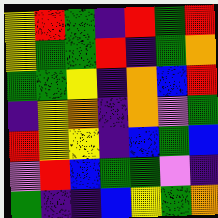[["yellow", "red", "green", "indigo", "red", "green", "red"], ["yellow", "green", "green", "red", "indigo", "green", "orange"], ["green", "green", "yellow", "indigo", "orange", "blue", "red"], ["indigo", "yellow", "orange", "indigo", "orange", "violet", "green"], ["red", "yellow", "yellow", "indigo", "blue", "green", "blue"], ["violet", "red", "blue", "green", "green", "violet", "indigo"], ["green", "indigo", "indigo", "blue", "yellow", "green", "orange"]]